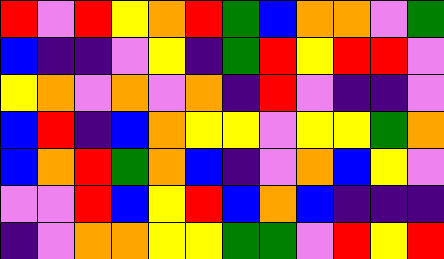[["red", "violet", "red", "yellow", "orange", "red", "green", "blue", "orange", "orange", "violet", "green"], ["blue", "indigo", "indigo", "violet", "yellow", "indigo", "green", "red", "yellow", "red", "red", "violet"], ["yellow", "orange", "violet", "orange", "violet", "orange", "indigo", "red", "violet", "indigo", "indigo", "violet"], ["blue", "red", "indigo", "blue", "orange", "yellow", "yellow", "violet", "yellow", "yellow", "green", "orange"], ["blue", "orange", "red", "green", "orange", "blue", "indigo", "violet", "orange", "blue", "yellow", "violet"], ["violet", "violet", "red", "blue", "yellow", "red", "blue", "orange", "blue", "indigo", "indigo", "indigo"], ["indigo", "violet", "orange", "orange", "yellow", "yellow", "green", "green", "violet", "red", "yellow", "red"]]